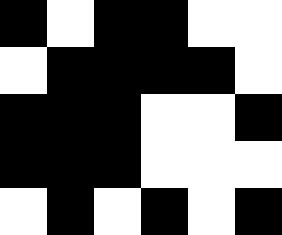[["black", "white", "black", "black", "white", "white"], ["white", "black", "black", "black", "black", "white"], ["black", "black", "black", "white", "white", "black"], ["black", "black", "black", "white", "white", "white"], ["white", "black", "white", "black", "white", "black"]]